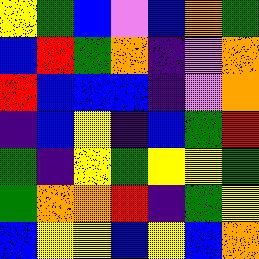[["yellow", "green", "blue", "violet", "blue", "orange", "green"], ["blue", "red", "green", "orange", "indigo", "violet", "orange"], ["red", "blue", "blue", "blue", "indigo", "violet", "orange"], ["indigo", "blue", "yellow", "indigo", "blue", "green", "red"], ["green", "indigo", "yellow", "green", "yellow", "yellow", "green"], ["green", "orange", "orange", "red", "indigo", "green", "yellow"], ["blue", "yellow", "yellow", "blue", "yellow", "blue", "orange"]]